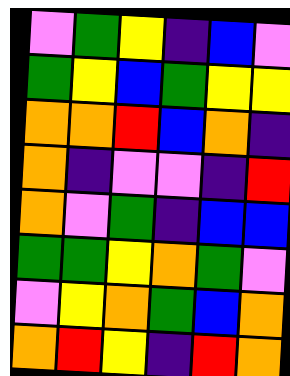[["violet", "green", "yellow", "indigo", "blue", "violet"], ["green", "yellow", "blue", "green", "yellow", "yellow"], ["orange", "orange", "red", "blue", "orange", "indigo"], ["orange", "indigo", "violet", "violet", "indigo", "red"], ["orange", "violet", "green", "indigo", "blue", "blue"], ["green", "green", "yellow", "orange", "green", "violet"], ["violet", "yellow", "orange", "green", "blue", "orange"], ["orange", "red", "yellow", "indigo", "red", "orange"]]